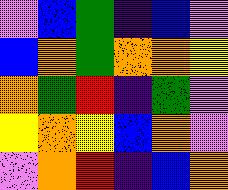[["violet", "blue", "green", "indigo", "blue", "violet"], ["blue", "orange", "green", "orange", "orange", "yellow"], ["orange", "green", "red", "indigo", "green", "violet"], ["yellow", "orange", "yellow", "blue", "orange", "violet"], ["violet", "orange", "red", "indigo", "blue", "orange"]]